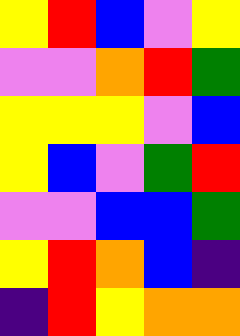[["yellow", "red", "blue", "violet", "yellow"], ["violet", "violet", "orange", "red", "green"], ["yellow", "yellow", "yellow", "violet", "blue"], ["yellow", "blue", "violet", "green", "red"], ["violet", "violet", "blue", "blue", "green"], ["yellow", "red", "orange", "blue", "indigo"], ["indigo", "red", "yellow", "orange", "orange"]]